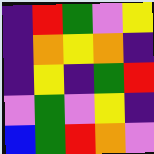[["indigo", "red", "green", "violet", "yellow"], ["indigo", "orange", "yellow", "orange", "indigo"], ["indigo", "yellow", "indigo", "green", "red"], ["violet", "green", "violet", "yellow", "indigo"], ["blue", "green", "red", "orange", "violet"]]